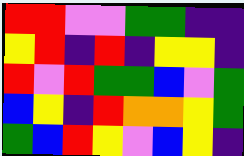[["red", "red", "violet", "violet", "green", "green", "indigo", "indigo"], ["yellow", "red", "indigo", "red", "indigo", "yellow", "yellow", "indigo"], ["red", "violet", "red", "green", "green", "blue", "violet", "green"], ["blue", "yellow", "indigo", "red", "orange", "orange", "yellow", "green"], ["green", "blue", "red", "yellow", "violet", "blue", "yellow", "indigo"]]